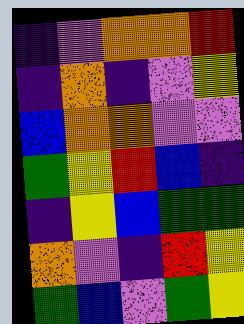[["indigo", "violet", "orange", "orange", "red"], ["indigo", "orange", "indigo", "violet", "yellow"], ["blue", "orange", "orange", "violet", "violet"], ["green", "yellow", "red", "blue", "indigo"], ["indigo", "yellow", "blue", "green", "green"], ["orange", "violet", "indigo", "red", "yellow"], ["green", "blue", "violet", "green", "yellow"]]